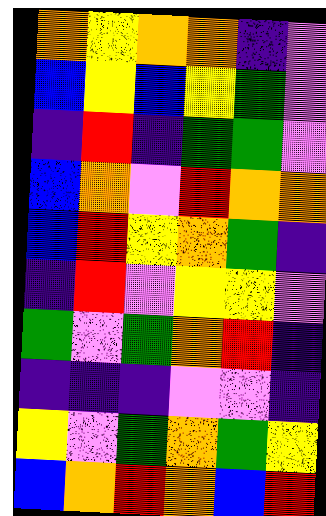[["orange", "yellow", "orange", "orange", "indigo", "violet"], ["blue", "yellow", "blue", "yellow", "green", "violet"], ["indigo", "red", "indigo", "green", "green", "violet"], ["blue", "orange", "violet", "red", "orange", "orange"], ["blue", "red", "yellow", "orange", "green", "indigo"], ["indigo", "red", "violet", "yellow", "yellow", "violet"], ["green", "violet", "green", "orange", "red", "indigo"], ["indigo", "indigo", "indigo", "violet", "violet", "indigo"], ["yellow", "violet", "green", "orange", "green", "yellow"], ["blue", "orange", "red", "orange", "blue", "red"]]